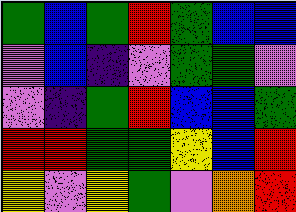[["green", "blue", "green", "red", "green", "blue", "blue"], ["violet", "blue", "indigo", "violet", "green", "green", "violet"], ["violet", "indigo", "green", "red", "blue", "blue", "green"], ["red", "red", "green", "green", "yellow", "blue", "red"], ["yellow", "violet", "yellow", "green", "violet", "orange", "red"]]